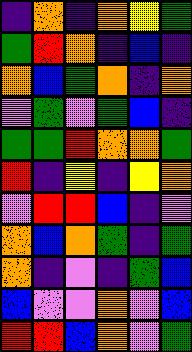[["indigo", "orange", "indigo", "orange", "yellow", "green"], ["green", "red", "orange", "indigo", "blue", "indigo"], ["orange", "blue", "green", "orange", "indigo", "orange"], ["violet", "green", "violet", "green", "blue", "indigo"], ["green", "green", "red", "orange", "orange", "green"], ["red", "indigo", "yellow", "indigo", "yellow", "orange"], ["violet", "red", "red", "blue", "indigo", "violet"], ["orange", "blue", "orange", "green", "indigo", "green"], ["orange", "indigo", "violet", "indigo", "green", "blue"], ["blue", "violet", "violet", "orange", "violet", "blue"], ["red", "red", "blue", "orange", "violet", "green"]]